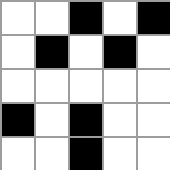[["white", "white", "black", "white", "black"], ["white", "black", "white", "black", "white"], ["white", "white", "white", "white", "white"], ["black", "white", "black", "white", "white"], ["white", "white", "black", "white", "white"]]